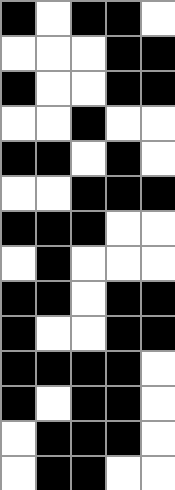[["black", "white", "black", "black", "white"], ["white", "white", "white", "black", "black"], ["black", "white", "white", "black", "black"], ["white", "white", "black", "white", "white"], ["black", "black", "white", "black", "white"], ["white", "white", "black", "black", "black"], ["black", "black", "black", "white", "white"], ["white", "black", "white", "white", "white"], ["black", "black", "white", "black", "black"], ["black", "white", "white", "black", "black"], ["black", "black", "black", "black", "white"], ["black", "white", "black", "black", "white"], ["white", "black", "black", "black", "white"], ["white", "black", "black", "white", "white"]]